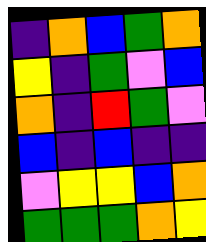[["indigo", "orange", "blue", "green", "orange"], ["yellow", "indigo", "green", "violet", "blue"], ["orange", "indigo", "red", "green", "violet"], ["blue", "indigo", "blue", "indigo", "indigo"], ["violet", "yellow", "yellow", "blue", "orange"], ["green", "green", "green", "orange", "yellow"]]